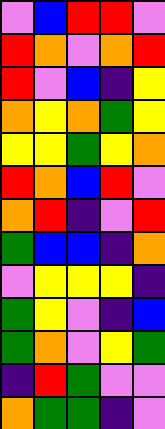[["violet", "blue", "red", "red", "violet"], ["red", "orange", "violet", "orange", "red"], ["red", "violet", "blue", "indigo", "yellow"], ["orange", "yellow", "orange", "green", "yellow"], ["yellow", "yellow", "green", "yellow", "orange"], ["red", "orange", "blue", "red", "violet"], ["orange", "red", "indigo", "violet", "red"], ["green", "blue", "blue", "indigo", "orange"], ["violet", "yellow", "yellow", "yellow", "indigo"], ["green", "yellow", "violet", "indigo", "blue"], ["green", "orange", "violet", "yellow", "green"], ["indigo", "red", "green", "violet", "violet"], ["orange", "green", "green", "indigo", "violet"]]